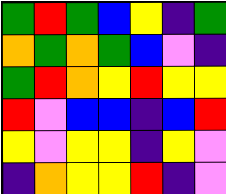[["green", "red", "green", "blue", "yellow", "indigo", "green"], ["orange", "green", "orange", "green", "blue", "violet", "indigo"], ["green", "red", "orange", "yellow", "red", "yellow", "yellow"], ["red", "violet", "blue", "blue", "indigo", "blue", "red"], ["yellow", "violet", "yellow", "yellow", "indigo", "yellow", "violet"], ["indigo", "orange", "yellow", "yellow", "red", "indigo", "violet"]]